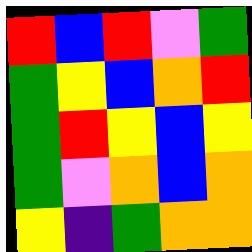[["red", "blue", "red", "violet", "green"], ["green", "yellow", "blue", "orange", "red"], ["green", "red", "yellow", "blue", "yellow"], ["green", "violet", "orange", "blue", "orange"], ["yellow", "indigo", "green", "orange", "orange"]]